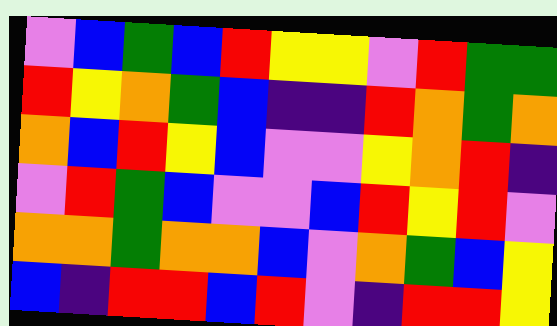[["violet", "blue", "green", "blue", "red", "yellow", "yellow", "violet", "red", "green", "green"], ["red", "yellow", "orange", "green", "blue", "indigo", "indigo", "red", "orange", "green", "orange"], ["orange", "blue", "red", "yellow", "blue", "violet", "violet", "yellow", "orange", "red", "indigo"], ["violet", "red", "green", "blue", "violet", "violet", "blue", "red", "yellow", "red", "violet"], ["orange", "orange", "green", "orange", "orange", "blue", "violet", "orange", "green", "blue", "yellow"], ["blue", "indigo", "red", "red", "blue", "red", "violet", "indigo", "red", "red", "yellow"]]